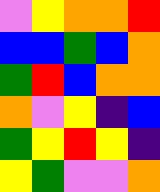[["violet", "yellow", "orange", "orange", "red"], ["blue", "blue", "green", "blue", "orange"], ["green", "red", "blue", "orange", "orange"], ["orange", "violet", "yellow", "indigo", "blue"], ["green", "yellow", "red", "yellow", "indigo"], ["yellow", "green", "violet", "violet", "orange"]]